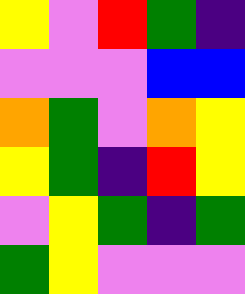[["yellow", "violet", "red", "green", "indigo"], ["violet", "violet", "violet", "blue", "blue"], ["orange", "green", "violet", "orange", "yellow"], ["yellow", "green", "indigo", "red", "yellow"], ["violet", "yellow", "green", "indigo", "green"], ["green", "yellow", "violet", "violet", "violet"]]